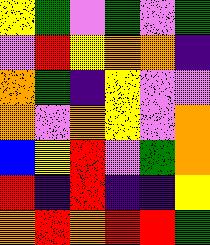[["yellow", "green", "violet", "green", "violet", "green"], ["violet", "red", "yellow", "orange", "orange", "indigo"], ["orange", "green", "indigo", "yellow", "violet", "violet"], ["orange", "violet", "orange", "yellow", "violet", "orange"], ["blue", "yellow", "red", "violet", "green", "orange"], ["red", "indigo", "red", "indigo", "indigo", "yellow"], ["orange", "red", "orange", "red", "red", "green"]]